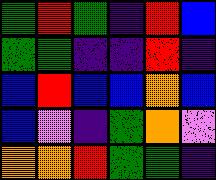[["green", "red", "green", "indigo", "red", "blue"], ["green", "green", "indigo", "indigo", "red", "indigo"], ["blue", "red", "blue", "blue", "orange", "blue"], ["blue", "violet", "indigo", "green", "orange", "violet"], ["orange", "orange", "red", "green", "green", "indigo"]]